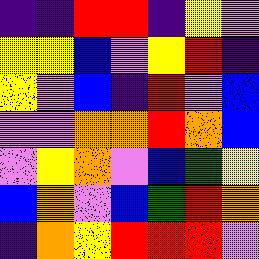[["indigo", "indigo", "red", "red", "indigo", "yellow", "violet"], ["yellow", "yellow", "blue", "violet", "yellow", "red", "indigo"], ["yellow", "violet", "blue", "indigo", "red", "violet", "blue"], ["violet", "violet", "orange", "orange", "red", "orange", "blue"], ["violet", "yellow", "orange", "violet", "blue", "green", "yellow"], ["blue", "orange", "violet", "blue", "green", "red", "orange"], ["indigo", "orange", "yellow", "red", "red", "red", "violet"]]